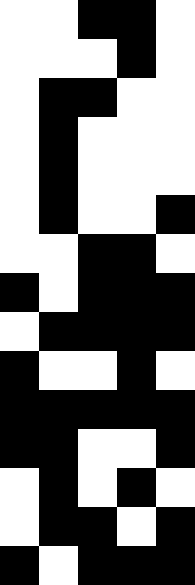[["white", "white", "black", "black", "white"], ["white", "white", "white", "black", "white"], ["white", "black", "black", "white", "white"], ["white", "black", "white", "white", "white"], ["white", "black", "white", "white", "white"], ["white", "black", "white", "white", "black"], ["white", "white", "black", "black", "white"], ["black", "white", "black", "black", "black"], ["white", "black", "black", "black", "black"], ["black", "white", "white", "black", "white"], ["black", "black", "black", "black", "black"], ["black", "black", "white", "white", "black"], ["white", "black", "white", "black", "white"], ["white", "black", "black", "white", "black"], ["black", "white", "black", "black", "black"]]